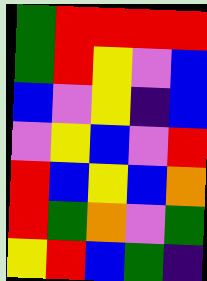[["green", "red", "red", "red", "red"], ["green", "red", "yellow", "violet", "blue"], ["blue", "violet", "yellow", "indigo", "blue"], ["violet", "yellow", "blue", "violet", "red"], ["red", "blue", "yellow", "blue", "orange"], ["red", "green", "orange", "violet", "green"], ["yellow", "red", "blue", "green", "indigo"]]